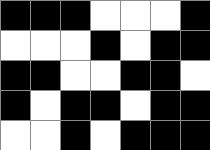[["black", "black", "black", "white", "white", "white", "black"], ["white", "white", "white", "black", "white", "black", "black"], ["black", "black", "white", "white", "black", "black", "white"], ["black", "white", "black", "black", "white", "black", "black"], ["white", "white", "black", "white", "black", "black", "black"]]